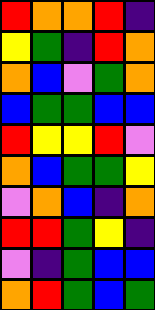[["red", "orange", "orange", "red", "indigo"], ["yellow", "green", "indigo", "red", "orange"], ["orange", "blue", "violet", "green", "orange"], ["blue", "green", "green", "blue", "blue"], ["red", "yellow", "yellow", "red", "violet"], ["orange", "blue", "green", "green", "yellow"], ["violet", "orange", "blue", "indigo", "orange"], ["red", "red", "green", "yellow", "indigo"], ["violet", "indigo", "green", "blue", "blue"], ["orange", "red", "green", "blue", "green"]]